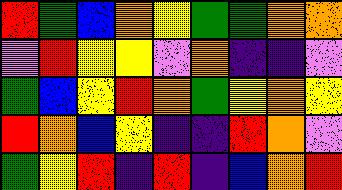[["red", "green", "blue", "orange", "yellow", "green", "green", "orange", "orange"], ["violet", "red", "yellow", "yellow", "violet", "orange", "indigo", "indigo", "violet"], ["green", "blue", "yellow", "red", "orange", "green", "yellow", "orange", "yellow"], ["red", "orange", "blue", "yellow", "indigo", "indigo", "red", "orange", "violet"], ["green", "yellow", "red", "indigo", "red", "indigo", "blue", "orange", "red"]]